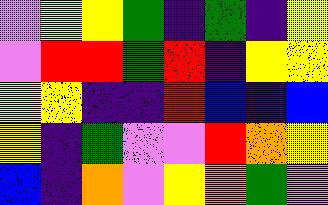[["violet", "yellow", "yellow", "green", "indigo", "green", "indigo", "yellow"], ["violet", "red", "red", "green", "red", "indigo", "yellow", "yellow"], ["yellow", "yellow", "indigo", "indigo", "red", "blue", "indigo", "blue"], ["yellow", "indigo", "green", "violet", "violet", "red", "orange", "yellow"], ["blue", "indigo", "orange", "violet", "yellow", "orange", "green", "violet"]]